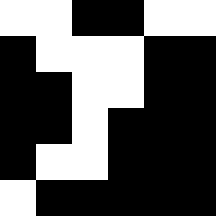[["white", "white", "black", "black", "white", "white"], ["black", "white", "white", "white", "black", "black"], ["black", "black", "white", "white", "black", "black"], ["black", "black", "white", "black", "black", "black"], ["black", "white", "white", "black", "black", "black"], ["white", "black", "black", "black", "black", "black"]]